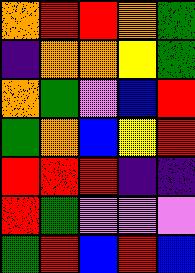[["orange", "red", "red", "orange", "green"], ["indigo", "orange", "orange", "yellow", "green"], ["orange", "green", "violet", "blue", "red"], ["green", "orange", "blue", "yellow", "red"], ["red", "red", "red", "indigo", "indigo"], ["red", "green", "violet", "violet", "violet"], ["green", "red", "blue", "red", "blue"]]